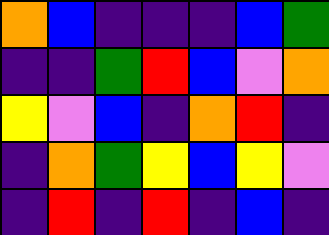[["orange", "blue", "indigo", "indigo", "indigo", "blue", "green"], ["indigo", "indigo", "green", "red", "blue", "violet", "orange"], ["yellow", "violet", "blue", "indigo", "orange", "red", "indigo"], ["indigo", "orange", "green", "yellow", "blue", "yellow", "violet"], ["indigo", "red", "indigo", "red", "indigo", "blue", "indigo"]]